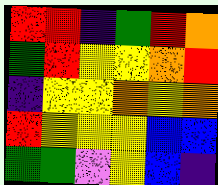[["red", "red", "indigo", "green", "red", "orange"], ["green", "red", "yellow", "yellow", "orange", "red"], ["indigo", "yellow", "yellow", "orange", "yellow", "orange"], ["red", "yellow", "yellow", "yellow", "blue", "blue"], ["green", "green", "violet", "yellow", "blue", "indigo"]]